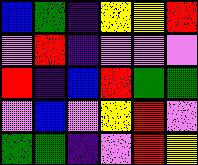[["blue", "green", "indigo", "yellow", "yellow", "red"], ["violet", "red", "indigo", "violet", "violet", "violet"], ["red", "indigo", "blue", "red", "green", "green"], ["violet", "blue", "violet", "yellow", "red", "violet"], ["green", "green", "indigo", "violet", "red", "yellow"]]